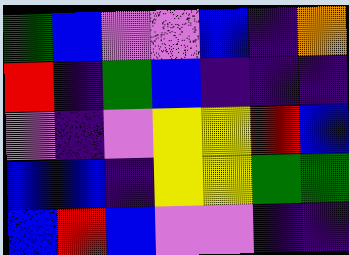[["green", "blue", "violet", "violet", "blue", "indigo", "orange"], ["red", "indigo", "green", "blue", "indigo", "indigo", "indigo"], ["violet", "indigo", "violet", "yellow", "yellow", "red", "blue"], ["blue", "blue", "indigo", "yellow", "yellow", "green", "green"], ["blue", "red", "blue", "violet", "violet", "indigo", "indigo"]]